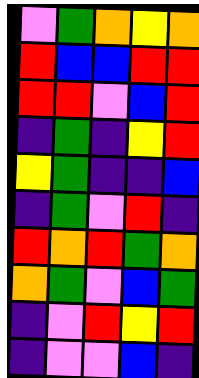[["violet", "green", "orange", "yellow", "orange"], ["red", "blue", "blue", "red", "red"], ["red", "red", "violet", "blue", "red"], ["indigo", "green", "indigo", "yellow", "red"], ["yellow", "green", "indigo", "indigo", "blue"], ["indigo", "green", "violet", "red", "indigo"], ["red", "orange", "red", "green", "orange"], ["orange", "green", "violet", "blue", "green"], ["indigo", "violet", "red", "yellow", "red"], ["indigo", "violet", "violet", "blue", "indigo"]]